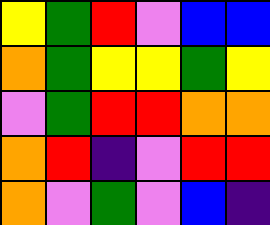[["yellow", "green", "red", "violet", "blue", "blue"], ["orange", "green", "yellow", "yellow", "green", "yellow"], ["violet", "green", "red", "red", "orange", "orange"], ["orange", "red", "indigo", "violet", "red", "red"], ["orange", "violet", "green", "violet", "blue", "indigo"]]